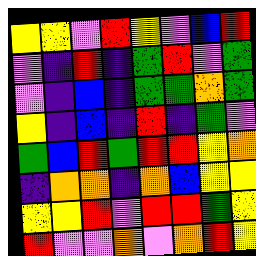[["yellow", "yellow", "violet", "red", "yellow", "violet", "blue", "red"], ["violet", "indigo", "red", "indigo", "green", "red", "violet", "green"], ["violet", "indigo", "blue", "indigo", "green", "green", "orange", "green"], ["yellow", "indigo", "blue", "indigo", "red", "indigo", "green", "violet"], ["green", "blue", "red", "green", "red", "red", "yellow", "orange"], ["indigo", "orange", "orange", "indigo", "orange", "blue", "yellow", "yellow"], ["yellow", "yellow", "red", "violet", "red", "red", "green", "yellow"], ["red", "violet", "violet", "orange", "violet", "orange", "red", "yellow"]]